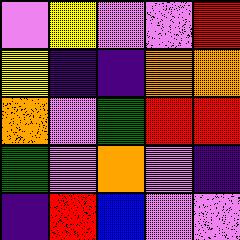[["violet", "yellow", "violet", "violet", "red"], ["yellow", "indigo", "indigo", "orange", "orange"], ["orange", "violet", "green", "red", "red"], ["green", "violet", "orange", "violet", "indigo"], ["indigo", "red", "blue", "violet", "violet"]]